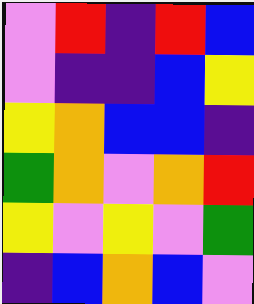[["violet", "red", "indigo", "red", "blue"], ["violet", "indigo", "indigo", "blue", "yellow"], ["yellow", "orange", "blue", "blue", "indigo"], ["green", "orange", "violet", "orange", "red"], ["yellow", "violet", "yellow", "violet", "green"], ["indigo", "blue", "orange", "blue", "violet"]]